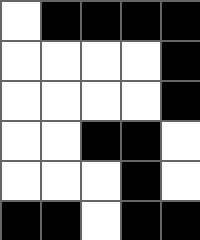[["white", "black", "black", "black", "black"], ["white", "white", "white", "white", "black"], ["white", "white", "white", "white", "black"], ["white", "white", "black", "black", "white"], ["white", "white", "white", "black", "white"], ["black", "black", "white", "black", "black"]]